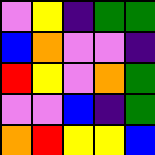[["violet", "yellow", "indigo", "green", "green"], ["blue", "orange", "violet", "violet", "indigo"], ["red", "yellow", "violet", "orange", "green"], ["violet", "violet", "blue", "indigo", "green"], ["orange", "red", "yellow", "yellow", "blue"]]